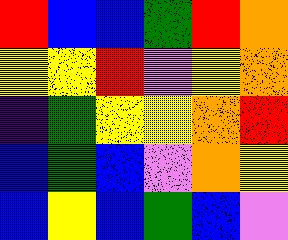[["red", "blue", "blue", "green", "red", "orange"], ["yellow", "yellow", "red", "violet", "yellow", "orange"], ["indigo", "green", "yellow", "yellow", "orange", "red"], ["blue", "green", "blue", "violet", "orange", "yellow"], ["blue", "yellow", "blue", "green", "blue", "violet"]]